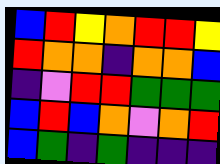[["blue", "red", "yellow", "orange", "red", "red", "yellow"], ["red", "orange", "orange", "indigo", "orange", "orange", "blue"], ["indigo", "violet", "red", "red", "green", "green", "green"], ["blue", "red", "blue", "orange", "violet", "orange", "red"], ["blue", "green", "indigo", "green", "indigo", "indigo", "indigo"]]